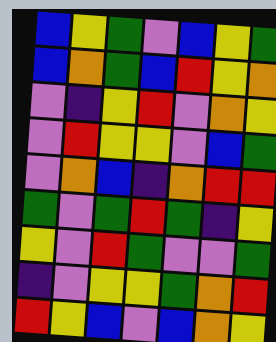[["blue", "yellow", "green", "violet", "blue", "yellow", "green"], ["blue", "orange", "green", "blue", "red", "yellow", "orange"], ["violet", "indigo", "yellow", "red", "violet", "orange", "yellow"], ["violet", "red", "yellow", "yellow", "violet", "blue", "green"], ["violet", "orange", "blue", "indigo", "orange", "red", "red"], ["green", "violet", "green", "red", "green", "indigo", "yellow"], ["yellow", "violet", "red", "green", "violet", "violet", "green"], ["indigo", "violet", "yellow", "yellow", "green", "orange", "red"], ["red", "yellow", "blue", "violet", "blue", "orange", "yellow"]]